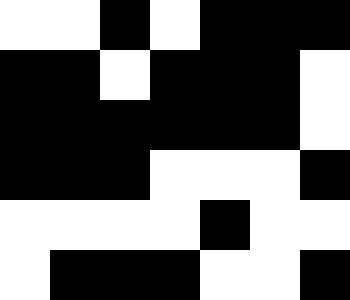[["white", "white", "black", "white", "black", "black", "black"], ["black", "black", "white", "black", "black", "black", "white"], ["black", "black", "black", "black", "black", "black", "white"], ["black", "black", "black", "white", "white", "white", "black"], ["white", "white", "white", "white", "black", "white", "white"], ["white", "black", "black", "black", "white", "white", "black"]]